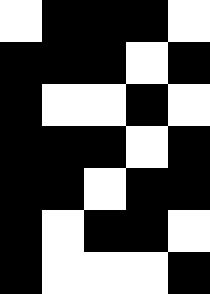[["white", "black", "black", "black", "white"], ["black", "black", "black", "white", "black"], ["black", "white", "white", "black", "white"], ["black", "black", "black", "white", "black"], ["black", "black", "white", "black", "black"], ["black", "white", "black", "black", "white"], ["black", "white", "white", "white", "black"]]